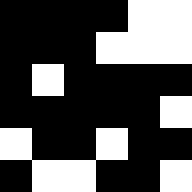[["black", "black", "black", "black", "white", "white"], ["black", "black", "black", "white", "white", "white"], ["black", "white", "black", "black", "black", "black"], ["black", "black", "black", "black", "black", "white"], ["white", "black", "black", "white", "black", "black"], ["black", "white", "white", "black", "black", "white"]]